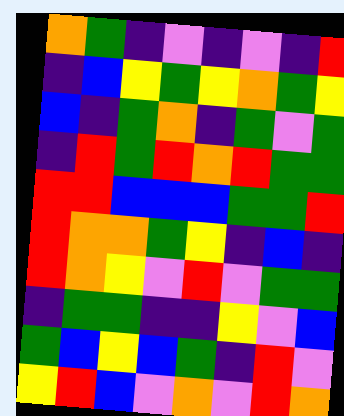[["orange", "green", "indigo", "violet", "indigo", "violet", "indigo", "red"], ["indigo", "blue", "yellow", "green", "yellow", "orange", "green", "yellow"], ["blue", "indigo", "green", "orange", "indigo", "green", "violet", "green"], ["indigo", "red", "green", "red", "orange", "red", "green", "green"], ["red", "red", "blue", "blue", "blue", "green", "green", "red"], ["red", "orange", "orange", "green", "yellow", "indigo", "blue", "indigo"], ["red", "orange", "yellow", "violet", "red", "violet", "green", "green"], ["indigo", "green", "green", "indigo", "indigo", "yellow", "violet", "blue"], ["green", "blue", "yellow", "blue", "green", "indigo", "red", "violet"], ["yellow", "red", "blue", "violet", "orange", "violet", "red", "orange"]]